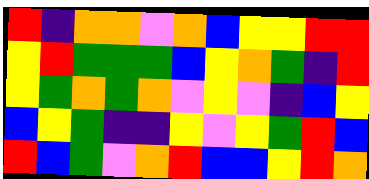[["red", "indigo", "orange", "orange", "violet", "orange", "blue", "yellow", "yellow", "red", "red"], ["yellow", "red", "green", "green", "green", "blue", "yellow", "orange", "green", "indigo", "red"], ["yellow", "green", "orange", "green", "orange", "violet", "yellow", "violet", "indigo", "blue", "yellow"], ["blue", "yellow", "green", "indigo", "indigo", "yellow", "violet", "yellow", "green", "red", "blue"], ["red", "blue", "green", "violet", "orange", "red", "blue", "blue", "yellow", "red", "orange"]]